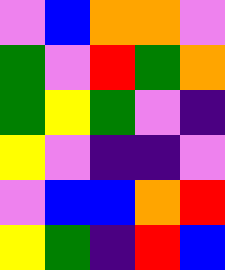[["violet", "blue", "orange", "orange", "violet"], ["green", "violet", "red", "green", "orange"], ["green", "yellow", "green", "violet", "indigo"], ["yellow", "violet", "indigo", "indigo", "violet"], ["violet", "blue", "blue", "orange", "red"], ["yellow", "green", "indigo", "red", "blue"]]